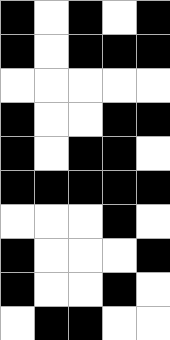[["black", "white", "black", "white", "black"], ["black", "white", "black", "black", "black"], ["white", "white", "white", "white", "white"], ["black", "white", "white", "black", "black"], ["black", "white", "black", "black", "white"], ["black", "black", "black", "black", "black"], ["white", "white", "white", "black", "white"], ["black", "white", "white", "white", "black"], ["black", "white", "white", "black", "white"], ["white", "black", "black", "white", "white"]]